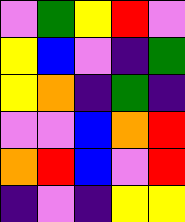[["violet", "green", "yellow", "red", "violet"], ["yellow", "blue", "violet", "indigo", "green"], ["yellow", "orange", "indigo", "green", "indigo"], ["violet", "violet", "blue", "orange", "red"], ["orange", "red", "blue", "violet", "red"], ["indigo", "violet", "indigo", "yellow", "yellow"]]